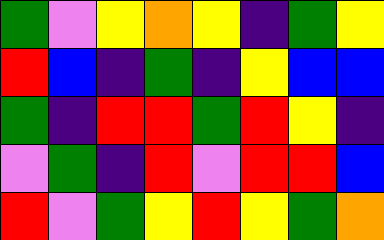[["green", "violet", "yellow", "orange", "yellow", "indigo", "green", "yellow"], ["red", "blue", "indigo", "green", "indigo", "yellow", "blue", "blue"], ["green", "indigo", "red", "red", "green", "red", "yellow", "indigo"], ["violet", "green", "indigo", "red", "violet", "red", "red", "blue"], ["red", "violet", "green", "yellow", "red", "yellow", "green", "orange"]]